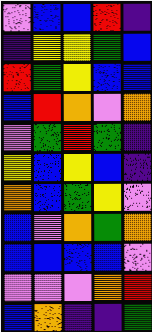[["violet", "blue", "blue", "red", "indigo"], ["indigo", "yellow", "yellow", "green", "blue"], ["red", "green", "yellow", "blue", "blue"], ["blue", "red", "orange", "violet", "orange"], ["violet", "green", "red", "green", "indigo"], ["yellow", "blue", "yellow", "blue", "indigo"], ["orange", "blue", "green", "yellow", "violet"], ["blue", "violet", "orange", "green", "orange"], ["blue", "blue", "blue", "blue", "violet"], ["violet", "violet", "violet", "orange", "red"], ["blue", "orange", "indigo", "indigo", "green"]]